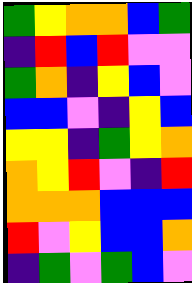[["green", "yellow", "orange", "orange", "blue", "green"], ["indigo", "red", "blue", "red", "violet", "violet"], ["green", "orange", "indigo", "yellow", "blue", "violet"], ["blue", "blue", "violet", "indigo", "yellow", "blue"], ["yellow", "yellow", "indigo", "green", "yellow", "orange"], ["orange", "yellow", "red", "violet", "indigo", "red"], ["orange", "orange", "orange", "blue", "blue", "blue"], ["red", "violet", "yellow", "blue", "blue", "orange"], ["indigo", "green", "violet", "green", "blue", "violet"]]